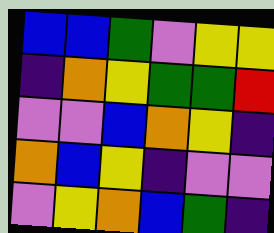[["blue", "blue", "green", "violet", "yellow", "yellow"], ["indigo", "orange", "yellow", "green", "green", "red"], ["violet", "violet", "blue", "orange", "yellow", "indigo"], ["orange", "blue", "yellow", "indigo", "violet", "violet"], ["violet", "yellow", "orange", "blue", "green", "indigo"]]